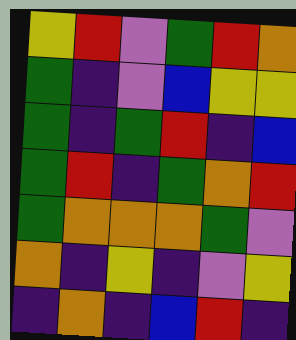[["yellow", "red", "violet", "green", "red", "orange"], ["green", "indigo", "violet", "blue", "yellow", "yellow"], ["green", "indigo", "green", "red", "indigo", "blue"], ["green", "red", "indigo", "green", "orange", "red"], ["green", "orange", "orange", "orange", "green", "violet"], ["orange", "indigo", "yellow", "indigo", "violet", "yellow"], ["indigo", "orange", "indigo", "blue", "red", "indigo"]]